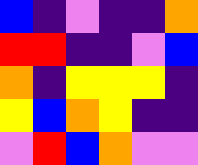[["blue", "indigo", "violet", "indigo", "indigo", "orange"], ["red", "red", "indigo", "indigo", "violet", "blue"], ["orange", "indigo", "yellow", "yellow", "yellow", "indigo"], ["yellow", "blue", "orange", "yellow", "indigo", "indigo"], ["violet", "red", "blue", "orange", "violet", "violet"]]